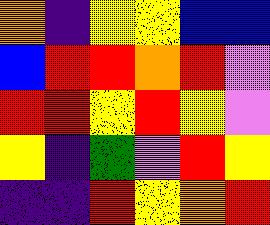[["orange", "indigo", "yellow", "yellow", "blue", "blue"], ["blue", "red", "red", "orange", "red", "violet"], ["red", "red", "yellow", "red", "yellow", "violet"], ["yellow", "indigo", "green", "violet", "red", "yellow"], ["indigo", "indigo", "red", "yellow", "orange", "red"]]